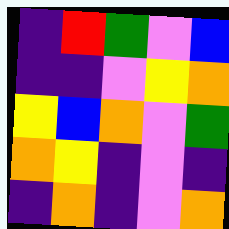[["indigo", "red", "green", "violet", "blue"], ["indigo", "indigo", "violet", "yellow", "orange"], ["yellow", "blue", "orange", "violet", "green"], ["orange", "yellow", "indigo", "violet", "indigo"], ["indigo", "orange", "indigo", "violet", "orange"]]